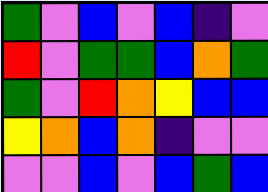[["green", "violet", "blue", "violet", "blue", "indigo", "violet"], ["red", "violet", "green", "green", "blue", "orange", "green"], ["green", "violet", "red", "orange", "yellow", "blue", "blue"], ["yellow", "orange", "blue", "orange", "indigo", "violet", "violet"], ["violet", "violet", "blue", "violet", "blue", "green", "blue"]]